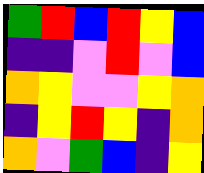[["green", "red", "blue", "red", "yellow", "blue"], ["indigo", "indigo", "violet", "red", "violet", "blue"], ["orange", "yellow", "violet", "violet", "yellow", "orange"], ["indigo", "yellow", "red", "yellow", "indigo", "orange"], ["orange", "violet", "green", "blue", "indigo", "yellow"]]